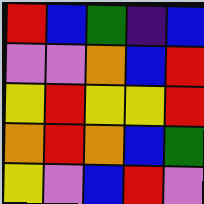[["red", "blue", "green", "indigo", "blue"], ["violet", "violet", "orange", "blue", "red"], ["yellow", "red", "yellow", "yellow", "red"], ["orange", "red", "orange", "blue", "green"], ["yellow", "violet", "blue", "red", "violet"]]